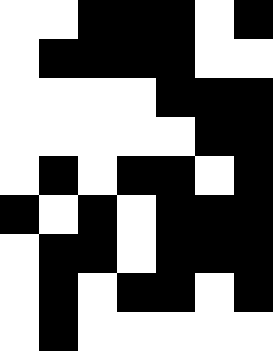[["white", "white", "black", "black", "black", "white", "black"], ["white", "black", "black", "black", "black", "white", "white"], ["white", "white", "white", "white", "black", "black", "black"], ["white", "white", "white", "white", "white", "black", "black"], ["white", "black", "white", "black", "black", "white", "black"], ["black", "white", "black", "white", "black", "black", "black"], ["white", "black", "black", "white", "black", "black", "black"], ["white", "black", "white", "black", "black", "white", "black"], ["white", "black", "white", "white", "white", "white", "white"]]